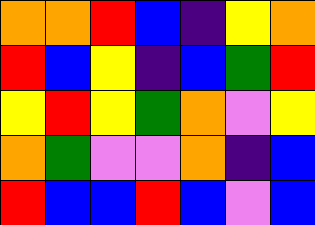[["orange", "orange", "red", "blue", "indigo", "yellow", "orange"], ["red", "blue", "yellow", "indigo", "blue", "green", "red"], ["yellow", "red", "yellow", "green", "orange", "violet", "yellow"], ["orange", "green", "violet", "violet", "orange", "indigo", "blue"], ["red", "blue", "blue", "red", "blue", "violet", "blue"]]